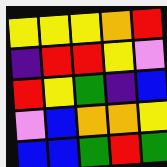[["yellow", "yellow", "yellow", "orange", "red"], ["indigo", "red", "red", "yellow", "violet"], ["red", "yellow", "green", "indigo", "blue"], ["violet", "blue", "orange", "orange", "yellow"], ["blue", "blue", "green", "red", "green"]]